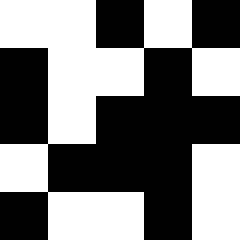[["white", "white", "black", "white", "black"], ["black", "white", "white", "black", "white"], ["black", "white", "black", "black", "black"], ["white", "black", "black", "black", "white"], ["black", "white", "white", "black", "white"]]